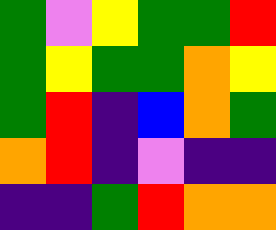[["green", "violet", "yellow", "green", "green", "red"], ["green", "yellow", "green", "green", "orange", "yellow"], ["green", "red", "indigo", "blue", "orange", "green"], ["orange", "red", "indigo", "violet", "indigo", "indigo"], ["indigo", "indigo", "green", "red", "orange", "orange"]]